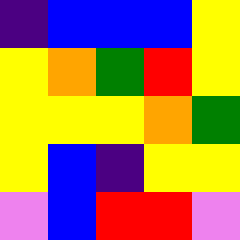[["indigo", "blue", "blue", "blue", "yellow"], ["yellow", "orange", "green", "red", "yellow"], ["yellow", "yellow", "yellow", "orange", "green"], ["yellow", "blue", "indigo", "yellow", "yellow"], ["violet", "blue", "red", "red", "violet"]]